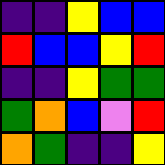[["indigo", "indigo", "yellow", "blue", "blue"], ["red", "blue", "blue", "yellow", "red"], ["indigo", "indigo", "yellow", "green", "green"], ["green", "orange", "blue", "violet", "red"], ["orange", "green", "indigo", "indigo", "yellow"]]